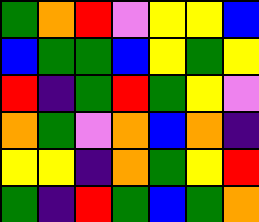[["green", "orange", "red", "violet", "yellow", "yellow", "blue"], ["blue", "green", "green", "blue", "yellow", "green", "yellow"], ["red", "indigo", "green", "red", "green", "yellow", "violet"], ["orange", "green", "violet", "orange", "blue", "orange", "indigo"], ["yellow", "yellow", "indigo", "orange", "green", "yellow", "red"], ["green", "indigo", "red", "green", "blue", "green", "orange"]]